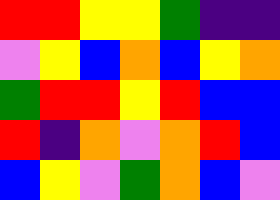[["red", "red", "yellow", "yellow", "green", "indigo", "indigo"], ["violet", "yellow", "blue", "orange", "blue", "yellow", "orange"], ["green", "red", "red", "yellow", "red", "blue", "blue"], ["red", "indigo", "orange", "violet", "orange", "red", "blue"], ["blue", "yellow", "violet", "green", "orange", "blue", "violet"]]